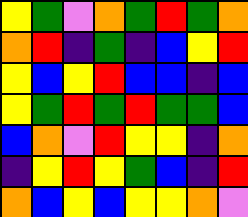[["yellow", "green", "violet", "orange", "green", "red", "green", "orange"], ["orange", "red", "indigo", "green", "indigo", "blue", "yellow", "red"], ["yellow", "blue", "yellow", "red", "blue", "blue", "indigo", "blue"], ["yellow", "green", "red", "green", "red", "green", "green", "blue"], ["blue", "orange", "violet", "red", "yellow", "yellow", "indigo", "orange"], ["indigo", "yellow", "red", "yellow", "green", "blue", "indigo", "red"], ["orange", "blue", "yellow", "blue", "yellow", "yellow", "orange", "violet"]]